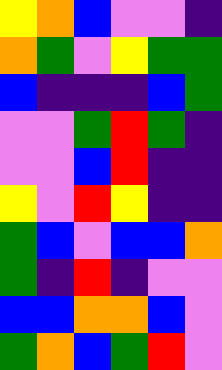[["yellow", "orange", "blue", "violet", "violet", "indigo"], ["orange", "green", "violet", "yellow", "green", "green"], ["blue", "indigo", "indigo", "indigo", "blue", "green"], ["violet", "violet", "green", "red", "green", "indigo"], ["violet", "violet", "blue", "red", "indigo", "indigo"], ["yellow", "violet", "red", "yellow", "indigo", "indigo"], ["green", "blue", "violet", "blue", "blue", "orange"], ["green", "indigo", "red", "indigo", "violet", "violet"], ["blue", "blue", "orange", "orange", "blue", "violet"], ["green", "orange", "blue", "green", "red", "violet"]]